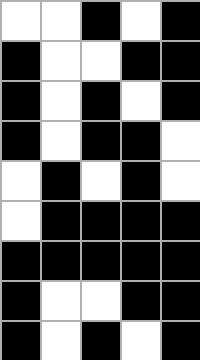[["white", "white", "black", "white", "black"], ["black", "white", "white", "black", "black"], ["black", "white", "black", "white", "black"], ["black", "white", "black", "black", "white"], ["white", "black", "white", "black", "white"], ["white", "black", "black", "black", "black"], ["black", "black", "black", "black", "black"], ["black", "white", "white", "black", "black"], ["black", "white", "black", "white", "black"]]